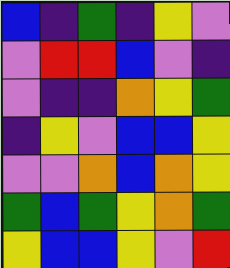[["blue", "indigo", "green", "indigo", "yellow", "violet"], ["violet", "red", "red", "blue", "violet", "indigo"], ["violet", "indigo", "indigo", "orange", "yellow", "green"], ["indigo", "yellow", "violet", "blue", "blue", "yellow"], ["violet", "violet", "orange", "blue", "orange", "yellow"], ["green", "blue", "green", "yellow", "orange", "green"], ["yellow", "blue", "blue", "yellow", "violet", "red"]]